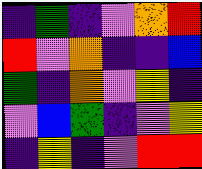[["indigo", "green", "indigo", "violet", "orange", "red"], ["red", "violet", "orange", "indigo", "indigo", "blue"], ["green", "indigo", "orange", "violet", "yellow", "indigo"], ["violet", "blue", "green", "indigo", "violet", "yellow"], ["indigo", "yellow", "indigo", "violet", "red", "red"]]